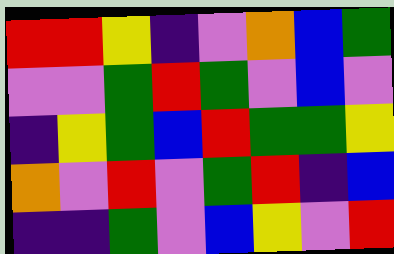[["red", "red", "yellow", "indigo", "violet", "orange", "blue", "green"], ["violet", "violet", "green", "red", "green", "violet", "blue", "violet"], ["indigo", "yellow", "green", "blue", "red", "green", "green", "yellow"], ["orange", "violet", "red", "violet", "green", "red", "indigo", "blue"], ["indigo", "indigo", "green", "violet", "blue", "yellow", "violet", "red"]]